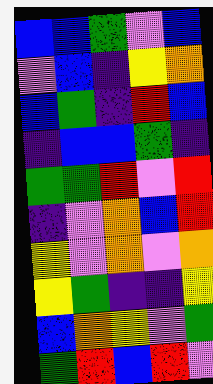[["blue", "blue", "green", "violet", "blue"], ["violet", "blue", "indigo", "yellow", "orange"], ["blue", "green", "indigo", "red", "blue"], ["indigo", "blue", "blue", "green", "indigo"], ["green", "green", "red", "violet", "red"], ["indigo", "violet", "orange", "blue", "red"], ["yellow", "violet", "orange", "violet", "orange"], ["yellow", "green", "indigo", "indigo", "yellow"], ["blue", "orange", "yellow", "violet", "green"], ["green", "red", "blue", "red", "violet"]]